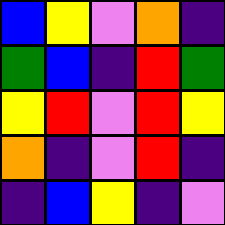[["blue", "yellow", "violet", "orange", "indigo"], ["green", "blue", "indigo", "red", "green"], ["yellow", "red", "violet", "red", "yellow"], ["orange", "indigo", "violet", "red", "indigo"], ["indigo", "blue", "yellow", "indigo", "violet"]]